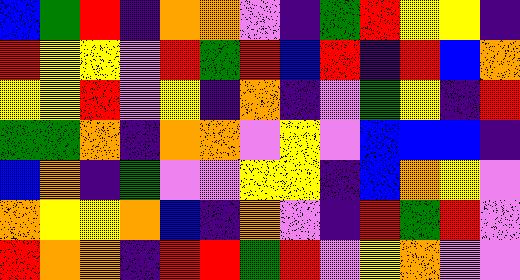[["blue", "green", "red", "indigo", "orange", "orange", "violet", "indigo", "green", "red", "yellow", "yellow", "indigo"], ["red", "yellow", "yellow", "violet", "red", "green", "red", "blue", "red", "indigo", "red", "blue", "orange"], ["yellow", "yellow", "red", "violet", "yellow", "indigo", "orange", "indigo", "violet", "green", "yellow", "indigo", "red"], ["green", "green", "orange", "indigo", "orange", "orange", "violet", "yellow", "violet", "blue", "blue", "blue", "indigo"], ["blue", "orange", "indigo", "green", "violet", "violet", "yellow", "yellow", "indigo", "blue", "orange", "yellow", "violet"], ["orange", "yellow", "yellow", "orange", "blue", "indigo", "orange", "violet", "indigo", "red", "green", "red", "violet"], ["red", "orange", "orange", "indigo", "red", "red", "green", "red", "violet", "yellow", "orange", "violet", "violet"]]